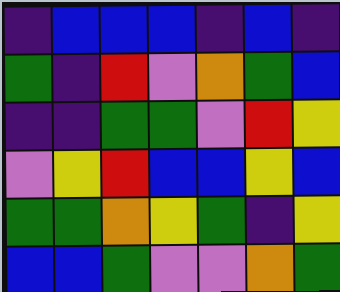[["indigo", "blue", "blue", "blue", "indigo", "blue", "indigo"], ["green", "indigo", "red", "violet", "orange", "green", "blue"], ["indigo", "indigo", "green", "green", "violet", "red", "yellow"], ["violet", "yellow", "red", "blue", "blue", "yellow", "blue"], ["green", "green", "orange", "yellow", "green", "indigo", "yellow"], ["blue", "blue", "green", "violet", "violet", "orange", "green"]]